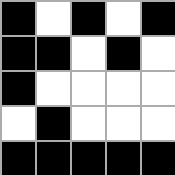[["black", "white", "black", "white", "black"], ["black", "black", "white", "black", "white"], ["black", "white", "white", "white", "white"], ["white", "black", "white", "white", "white"], ["black", "black", "black", "black", "black"]]